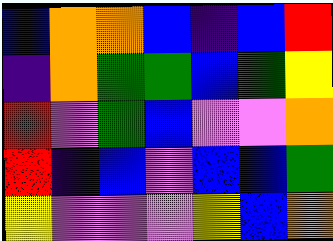[["blue", "orange", "orange", "blue", "indigo", "blue", "red"], ["indigo", "orange", "green", "green", "blue", "green", "yellow"], ["red", "violet", "green", "blue", "violet", "violet", "orange"], ["red", "indigo", "blue", "violet", "blue", "blue", "green"], ["yellow", "violet", "violet", "violet", "yellow", "blue", "orange"]]